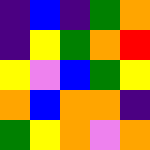[["indigo", "blue", "indigo", "green", "orange"], ["indigo", "yellow", "green", "orange", "red"], ["yellow", "violet", "blue", "green", "yellow"], ["orange", "blue", "orange", "orange", "indigo"], ["green", "yellow", "orange", "violet", "orange"]]